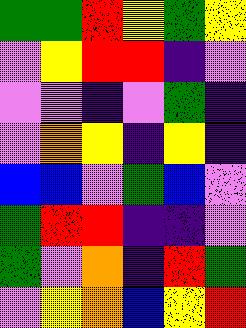[["green", "green", "red", "yellow", "green", "yellow"], ["violet", "yellow", "red", "red", "indigo", "violet"], ["violet", "violet", "indigo", "violet", "green", "indigo"], ["violet", "orange", "yellow", "indigo", "yellow", "indigo"], ["blue", "blue", "violet", "green", "blue", "violet"], ["green", "red", "red", "indigo", "indigo", "violet"], ["green", "violet", "orange", "indigo", "red", "green"], ["violet", "yellow", "orange", "blue", "yellow", "red"]]